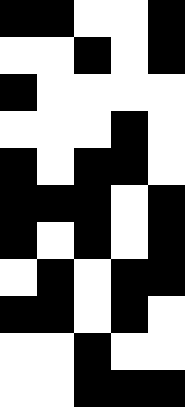[["black", "black", "white", "white", "black"], ["white", "white", "black", "white", "black"], ["black", "white", "white", "white", "white"], ["white", "white", "white", "black", "white"], ["black", "white", "black", "black", "white"], ["black", "black", "black", "white", "black"], ["black", "white", "black", "white", "black"], ["white", "black", "white", "black", "black"], ["black", "black", "white", "black", "white"], ["white", "white", "black", "white", "white"], ["white", "white", "black", "black", "black"]]